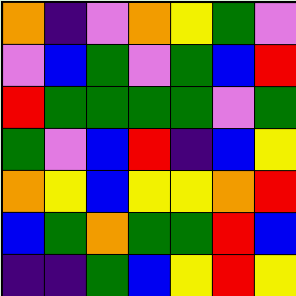[["orange", "indigo", "violet", "orange", "yellow", "green", "violet"], ["violet", "blue", "green", "violet", "green", "blue", "red"], ["red", "green", "green", "green", "green", "violet", "green"], ["green", "violet", "blue", "red", "indigo", "blue", "yellow"], ["orange", "yellow", "blue", "yellow", "yellow", "orange", "red"], ["blue", "green", "orange", "green", "green", "red", "blue"], ["indigo", "indigo", "green", "blue", "yellow", "red", "yellow"]]